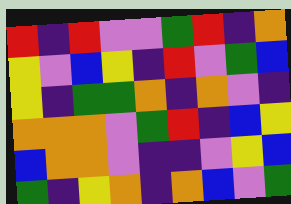[["red", "indigo", "red", "violet", "violet", "green", "red", "indigo", "orange"], ["yellow", "violet", "blue", "yellow", "indigo", "red", "violet", "green", "blue"], ["yellow", "indigo", "green", "green", "orange", "indigo", "orange", "violet", "indigo"], ["orange", "orange", "orange", "violet", "green", "red", "indigo", "blue", "yellow"], ["blue", "orange", "orange", "violet", "indigo", "indigo", "violet", "yellow", "blue"], ["green", "indigo", "yellow", "orange", "indigo", "orange", "blue", "violet", "green"]]